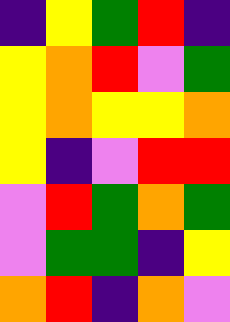[["indigo", "yellow", "green", "red", "indigo"], ["yellow", "orange", "red", "violet", "green"], ["yellow", "orange", "yellow", "yellow", "orange"], ["yellow", "indigo", "violet", "red", "red"], ["violet", "red", "green", "orange", "green"], ["violet", "green", "green", "indigo", "yellow"], ["orange", "red", "indigo", "orange", "violet"]]